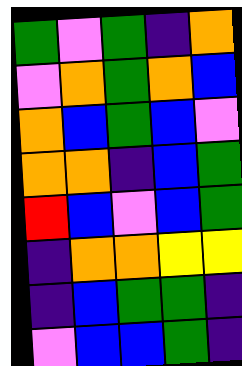[["green", "violet", "green", "indigo", "orange"], ["violet", "orange", "green", "orange", "blue"], ["orange", "blue", "green", "blue", "violet"], ["orange", "orange", "indigo", "blue", "green"], ["red", "blue", "violet", "blue", "green"], ["indigo", "orange", "orange", "yellow", "yellow"], ["indigo", "blue", "green", "green", "indigo"], ["violet", "blue", "blue", "green", "indigo"]]